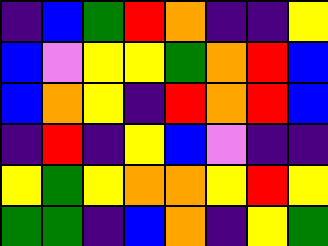[["indigo", "blue", "green", "red", "orange", "indigo", "indigo", "yellow"], ["blue", "violet", "yellow", "yellow", "green", "orange", "red", "blue"], ["blue", "orange", "yellow", "indigo", "red", "orange", "red", "blue"], ["indigo", "red", "indigo", "yellow", "blue", "violet", "indigo", "indigo"], ["yellow", "green", "yellow", "orange", "orange", "yellow", "red", "yellow"], ["green", "green", "indigo", "blue", "orange", "indigo", "yellow", "green"]]